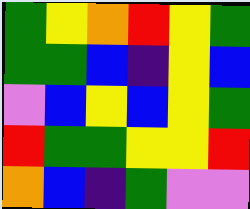[["green", "yellow", "orange", "red", "yellow", "green"], ["green", "green", "blue", "indigo", "yellow", "blue"], ["violet", "blue", "yellow", "blue", "yellow", "green"], ["red", "green", "green", "yellow", "yellow", "red"], ["orange", "blue", "indigo", "green", "violet", "violet"]]